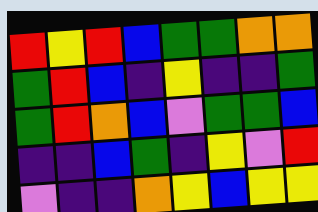[["red", "yellow", "red", "blue", "green", "green", "orange", "orange"], ["green", "red", "blue", "indigo", "yellow", "indigo", "indigo", "green"], ["green", "red", "orange", "blue", "violet", "green", "green", "blue"], ["indigo", "indigo", "blue", "green", "indigo", "yellow", "violet", "red"], ["violet", "indigo", "indigo", "orange", "yellow", "blue", "yellow", "yellow"]]